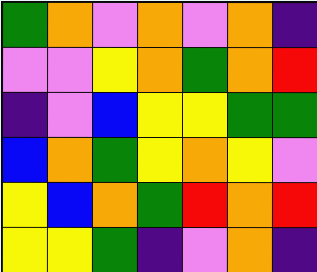[["green", "orange", "violet", "orange", "violet", "orange", "indigo"], ["violet", "violet", "yellow", "orange", "green", "orange", "red"], ["indigo", "violet", "blue", "yellow", "yellow", "green", "green"], ["blue", "orange", "green", "yellow", "orange", "yellow", "violet"], ["yellow", "blue", "orange", "green", "red", "orange", "red"], ["yellow", "yellow", "green", "indigo", "violet", "orange", "indigo"]]